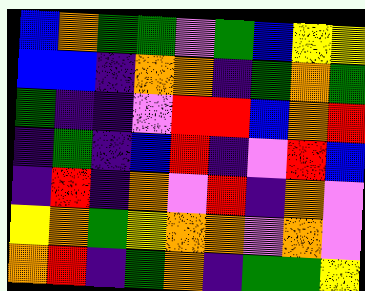[["blue", "orange", "green", "green", "violet", "green", "blue", "yellow", "yellow"], ["blue", "blue", "indigo", "orange", "orange", "indigo", "green", "orange", "green"], ["green", "indigo", "indigo", "violet", "red", "red", "blue", "orange", "red"], ["indigo", "green", "indigo", "blue", "red", "indigo", "violet", "red", "blue"], ["indigo", "red", "indigo", "orange", "violet", "red", "indigo", "orange", "violet"], ["yellow", "orange", "green", "yellow", "orange", "orange", "violet", "orange", "violet"], ["orange", "red", "indigo", "green", "orange", "indigo", "green", "green", "yellow"]]